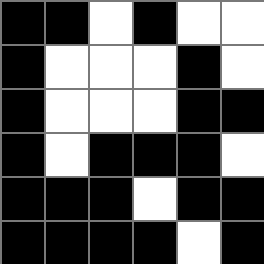[["black", "black", "white", "black", "white", "white"], ["black", "white", "white", "white", "black", "white"], ["black", "white", "white", "white", "black", "black"], ["black", "white", "black", "black", "black", "white"], ["black", "black", "black", "white", "black", "black"], ["black", "black", "black", "black", "white", "black"]]